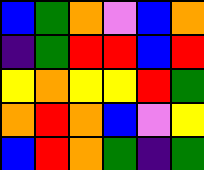[["blue", "green", "orange", "violet", "blue", "orange"], ["indigo", "green", "red", "red", "blue", "red"], ["yellow", "orange", "yellow", "yellow", "red", "green"], ["orange", "red", "orange", "blue", "violet", "yellow"], ["blue", "red", "orange", "green", "indigo", "green"]]